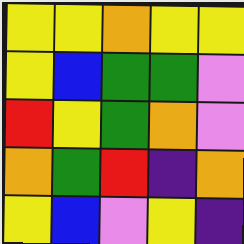[["yellow", "yellow", "orange", "yellow", "yellow"], ["yellow", "blue", "green", "green", "violet"], ["red", "yellow", "green", "orange", "violet"], ["orange", "green", "red", "indigo", "orange"], ["yellow", "blue", "violet", "yellow", "indigo"]]